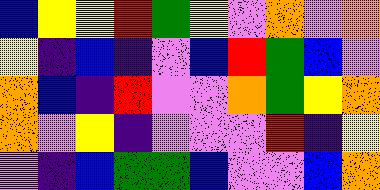[["blue", "yellow", "yellow", "red", "green", "yellow", "violet", "orange", "violet", "orange"], ["yellow", "indigo", "blue", "indigo", "violet", "blue", "red", "green", "blue", "violet"], ["orange", "blue", "indigo", "red", "violet", "violet", "orange", "green", "yellow", "orange"], ["orange", "violet", "yellow", "indigo", "violet", "violet", "violet", "red", "indigo", "yellow"], ["violet", "indigo", "blue", "green", "green", "blue", "violet", "violet", "blue", "orange"]]